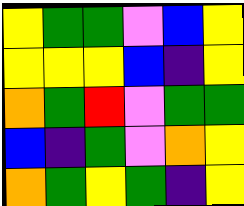[["yellow", "green", "green", "violet", "blue", "yellow"], ["yellow", "yellow", "yellow", "blue", "indigo", "yellow"], ["orange", "green", "red", "violet", "green", "green"], ["blue", "indigo", "green", "violet", "orange", "yellow"], ["orange", "green", "yellow", "green", "indigo", "yellow"]]